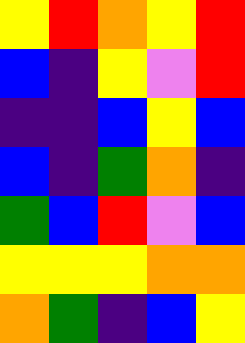[["yellow", "red", "orange", "yellow", "red"], ["blue", "indigo", "yellow", "violet", "red"], ["indigo", "indigo", "blue", "yellow", "blue"], ["blue", "indigo", "green", "orange", "indigo"], ["green", "blue", "red", "violet", "blue"], ["yellow", "yellow", "yellow", "orange", "orange"], ["orange", "green", "indigo", "blue", "yellow"]]